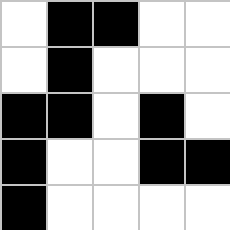[["white", "black", "black", "white", "white"], ["white", "black", "white", "white", "white"], ["black", "black", "white", "black", "white"], ["black", "white", "white", "black", "black"], ["black", "white", "white", "white", "white"]]